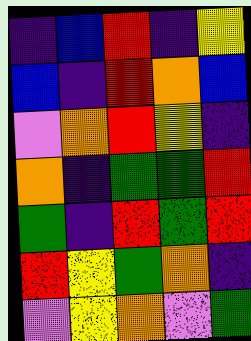[["indigo", "blue", "red", "indigo", "yellow"], ["blue", "indigo", "red", "orange", "blue"], ["violet", "orange", "red", "yellow", "indigo"], ["orange", "indigo", "green", "green", "red"], ["green", "indigo", "red", "green", "red"], ["red", "yellow", "green", "orange", "indigo"], ["violet", "yellow", "orange", "violet", "green"]]